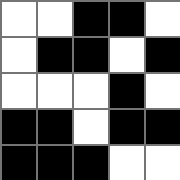[["white", "white", "black", "black", "white"], ["white", "black", "black", "white", "black"], ["white", "white", "white", "black", "white"], ["black", "black", "white", "black", "black"], ["black", "black", "black", "white", "white"]]